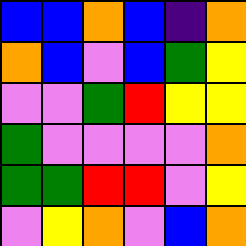[["blue", "blue", "orange", "blue", "indigo", "orange"], ["orange", "blue", "violet", "blue", "green", "yellow"], ["violet", "violet", "green", "red", "yellow", "yellow"], ["green", "violet", "violet", "violet", "violet", "orange"], ["green", "green", "red", "red", "violet", "yellow"], ["violet", "yellow", "orange", "violet", "blue", "orange"]]